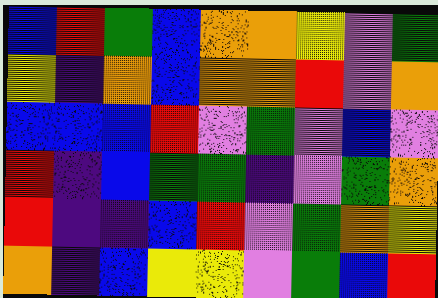[["blue", "red", "green", "blue", "orange", "orange", "yellow", "violet", "green"], ["yellow", "indigo", "orange", "blue", "orange", "orange", "red", "violet", "orange"], ["blue", "blue", "blue", "red", "violet", "green", "violet", "blue", "violet"], ["red", "indigo", "blue", "green", "green", "indigo", "violet", "green", "orange"], ["red", "indigo", "indigo", "blue", "red", "violet", "green", "orange", "yellow"], ["orange", "indigo", "blue", "yellow", "yellow", "violet", "green", "blue", "red"]]